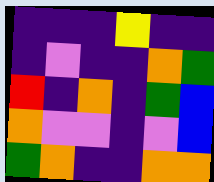[["indigo", "indigo", "indigo", "yellow", "indigo", "indigo"], ["indigo", "violet", "indigo", "indigo", "orange", "green"], ["red", "indigo", "orange", "indigo", "green", "blue"], ["orange", "violet", "violet", "indigo", "violet", "blue"], ["green", "orange", "indigo", "indigo", "orange", "orange"]]